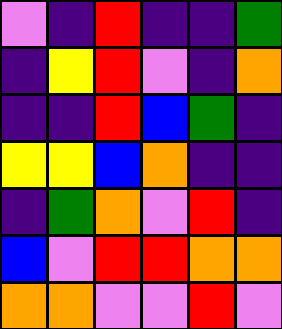[["violet", "indigo", "red", "indigo", "indigo", "green"], ["indigo", "yellow", "red", "violet", "indigo", "orange"], ["indigo", "indigo", "red", "blue", "green", "indigo"], ["yellow", "yellow", "blue", "orange", "indigo", "indigo"], ["indigo", "green", "orange", "violet", "red", "indigo"], ["blue", "violet", "red", "red", "orange", "orange"], ["orange", "orange", "violet", "violet", "red", "violet"]]